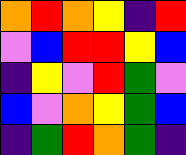[["orange", "red", "orange", "yellow", "indigo", "red"], ["violet", "blue", "red", "red", "yellow", "blue"], ["indigo", "yellow", "violet", "red", "green", "violet"], ["blue", "violet", "orange", "yellow", "green", "blue"], ["indigo", "green", "red", "orange", "green", "indigo"]]